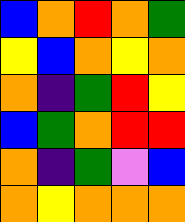[["blue", "orange", "red", "orange", "green"], ["yellow", "blue", "orange", "yellow", "orange"], ["orange", "indigo", "green", "red", "yellow"], ["blue", "green", "orange", "red", "red"], ["orange", "indigo", "green", "violet", "blue"], ["orange", "yellow", "orange", "orange", "orange"]]